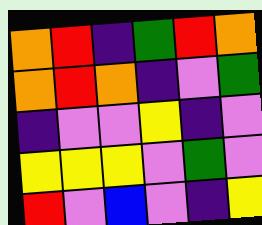[["orange", "red", "indigo", "green", "red", "orange"], ["orange", "red", "orange", "indigo", "violet", "green"], ["indigo", "violet", "violet", "yellow", "indigo", "violet"], ["yellow", "yellow", "yellow", "violet", "green", "violet"], ["red", "violet", "blue", "violet", "indigo", "yellow"]]